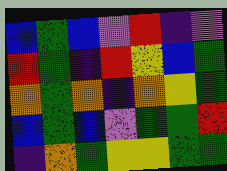[["blue", "green", "blue", "violet", "red", "indigo", "violet"], ["red", "green", "indigo", "red", "yellow", "blue", "green"], ["orange", "green", "orange", "indigo", "orange", "yellow", "green"], ["blue", "green", "blue", "violet", "green", "green", "red"], ["indigo", "orange", "green", "yellow", "yellow", "green", "green"]]